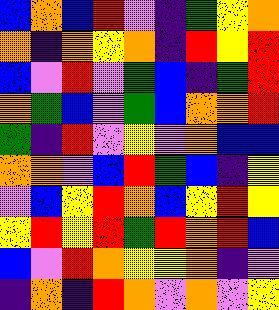[["blue", "orange", "blue", "red", "violet", "indigo", "green", "yellow", "orange"], ["orange", "indigo", "orange", "yellow", "orange", "indigo", "red", "yellow", "red"], ["blue", "violet", "red", "violet", "green", "blue", "indigo", "green", "red"], ["orange", "green", "blue", "violet", "green", "blue", "orange", "orange", "red"], ["green", "indigo", "red", "violet", "yellow", "violet", "orange", "blue", "blue"], ["orange", "orange", "violet", "blue", "red", "green", "blue", "indigo", "yellow"], ["violet", "blue", "yellow", "red", "orange", "blue", "yellow", "red", "yellow"], ["yellow", "red", "yellow", "red", "green", "red", "orange", "red", "blue"], ["blue", "violet", "red", "orange", "yellow", "yellow", "orange", "indigo", "violet"], ["indigo", "orange", "indigo", "red", "orange", "violet", "orange", "violet", "yellow"]]